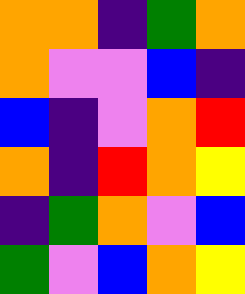[["orange", "orange", "indigo", "green", "orange"], ["orange", "violet", "violet", "blue", "indigo"], ["blue", "indigo", "violet", "orange", "red"], ["orange", "indigo", "red", "orange", "yellow"], ["indigo", "green", "orange", "violet", "blue"], ["green", "violet", "blue", "orange", "yellow"]]